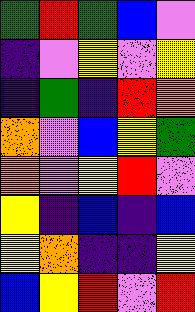[["green", "red", "green", "blue", "violet"], ["indigo", "violet", "yellow", "violet", "yellow"], ["indigo", "green", "indigo", "red", "orange"], ["orange", "violet", "blue", "yellow", "green"], ["orange", "violet", "yellow", "red", "violet"], ["yellow", "indigo", "blue", "indigo", "blue"], ["yellow", "orange", "indigo", "indigo", "yellow"], ["blue", "yellow", "red", "violet", "red"]]